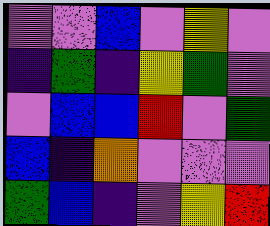[["violet", "violet", "blue", "violet", "yellow", "violet"], ["indigo", "green", "indigo", "yellow", "green", "violet"], ["violet", "blue", "blue", "red", "violet", "green"], ["blue", "indigo", "orange", "violet", "violet", "violet"], ["green", "blue", "indigo", "violet", "yellow", "red"]]